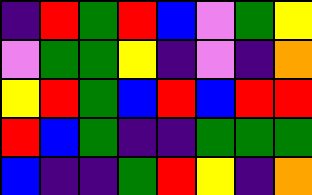[["indigo", "red", "green", "red", "blue", "violet", "green", "yellow"], ["violet", "green", "green", "yellow", "indigo", "violet", "indigo", "orange"], ["yellow", "red", "green", "blue", "red", "blue", "red", "red"], ["red", "blue", "green", "indigo", "indigo", "green", "green", "green"], ["blue", "indigo", "indigo", "green", "red", "yellow", "indigo", "orange"]]